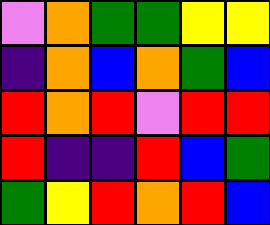[["violet", "orange", "green", "green", "yellow", "yellow"], ["indigo", "orange", "blue", "orange", "green", "blue"], ["red", "orange", "red", "violet", "red", "red"], ["red", "indigo", "indigo", "red", "blue", "green"], ["green", "yellow", "red", "orange", "red", "blue"]]